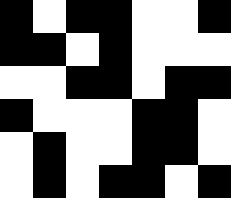[["black", "white", "black", "black", "white", "white", "black"], ["black", "black", "white", "black", "white", "white", "white"], ["white", "white", "black", "black", "white", "black", "black"], ["black", "white", "white", "white", "black", "black", "white"], ["white", "black", "white", "white", "black", "black", "white"], ["white", "black", "white", "black", "black", "white", "black"]]